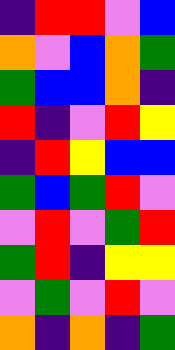[["indigo", "red", "red", "violet", "blue"], ["orange", "violet", "blue", "orange", "green"], ["green", "blue", "blue", "orange", "indigo"], ["red", "indigo", "violet", "red", "yellow"], ["indigo", "red", "yellow", "blue", "blue"], ["green", "blue", "green", "red", "violet"], ["violet", "red", "violet", "green", "red"], ["green", "red", "indigo", "yellow", "yellow"], ["violet", "green", "violet", "red", "violet"], ["orange", "indigo", "orange", "indigo", "green"]]